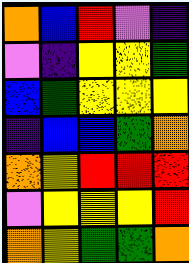[["orange", "blue", "red", "violet", "indigo"], ["violet", "indigo", "yellow", "yellow", "green"], ["blue", "green", "yellow", "yellow", "yellow"], ["indigo", "blue", "blue", "green", "orange"], ["orange", "yellow", "red", "red", "red"], ["violet", "yellow", "yellow", "yellow", "red"], ["orange", "yellow", "green", "green", "orange"]]